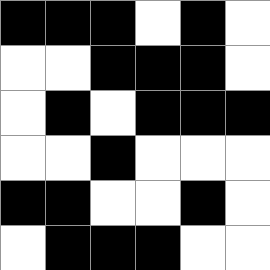[["black", "black", "black", "white", "black", "white"], ["white", "white", "black", "black", "black", "white"], ["white", "black", "white", "black", "black", "black"], ["white", "white", "black", "white", "white", "white"], ["black", "black", "white", "white", "black", "white"], ["white", "black", "black", "black", "white", "white"]]